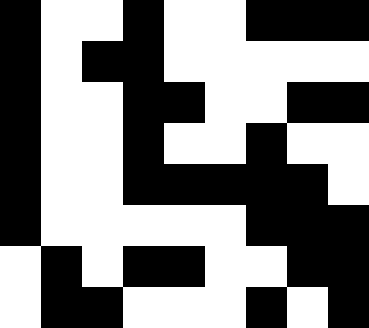[["black", "white", "white", "black", "white", "white", "black", "black", "black"], ["black", "white", "black", "black", "white", "white", "white", "white", "white"], ["black", "white", "white", "black", "black", "white", "white", "black", "black"], ["black", "white", "white", "black", "white", "white", "black", "white", "white"], ["black", "white", "white", "black", "black", "black", "black", "black", "white"], ["black", "white", "white", "white", "white", "white", "black", "black", "black"], ["white", "black", "white", "black", "black", "white", "white", "black", "black"], ["white", "black", "black", "white", "white", "white", "black", "white", "black"]]